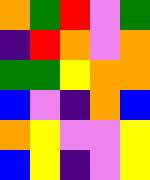[["orange", "green", "red", "violet", "green"], ["indigo", "red", "orange", "violet", "orange"], ["green", "green", "yellow", "orange", "orange"], ["blue", "violet", "indigo", "orange", "blue"], ["orange", "yellow", "violet", "violet", "yellow"], ["blue", "yellow", "indigo", "violet", "yellow"]]